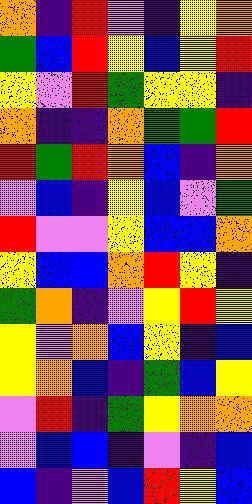[["orange", "indigo", "red", "violet", "indigo", "yellow", "orange"], ["green", "blue", "red", "yellow", "blue", "yellow", "red"], ["yellow", "violet", "red", "green", "yellow", "yellow", "indigo"], ["orange", "indigo", "indigo", "orange", "green", "green", "red"], ["red", "green", "red", "orange", "blue", "indigo", "orange"], ["violet", "blue", "indigo", "yellow", "blue", "violet", "green"], ["red", "violet", "violet", "yellow", "blue", "blue", "orange"], ["yellow", "blue", "blue", "orange", "red", "yellow", "indigo"], ["green", "orange", "indigo", "violet", "yellow", "red", "yellow"], ["yellow", "violet", "orange", "blue", "yellow", "indigo", "blue"], ["yellow", "orange", "blue", "indigo", "green", "blue", "yellow"], ["violet", "red", "indigo", "green", "yellow", "orange", "orange"], ["violet", "blue", "blue", "indigo", "violet", "indigo", "blue"], ["blue", "indigo", "violet", "blue", "red", "yellow", "blue"]]